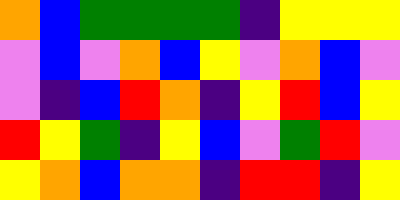[["orange", "blue", "green", "green", "green", "green", "indigo", "yellow", "yellow", "yellow"], ["violet", "blue", "violet", "orange", "blue", "yellow", "violet", "orange", "blue", "violet"], ["violet", "indigo", "blue", "red", "orange", "indigo", "yellow", "red", "blue", "yellow"], ["red", "yellow", "green", "indigo", "yellow", "blue", "violet", "green", "red", "violet"], ["yellow", "orange", "blue", "orange", "orange", "indigo", "red", "red", "indigo", "yellow"]]